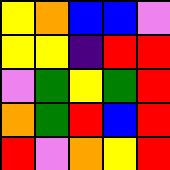[["yellow", "orange", "blue", "blue", "violet"], ["yellow", "yellow", "indigo", "red", "red"], ["violet", "green", "yellow", "green", "red"], ["orange", "green", "red", "blue", "red"], ["red", "violet", "orange", "yellow", "red"]]